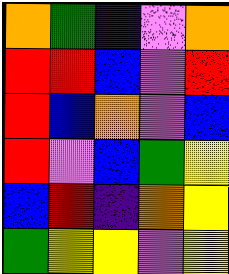[["orange", "green", "indigo", "violet", "orange"], ["red", "red", "blue", "violet", "red"], ["red", "blue", "orange", "violet", "blue"], ["red", "violet", "blue", "green", "yellow"], ["blue", "red", "indigo", "orange", "yellow"], ["green", "yellow", "yellow", "violet", "yellow"]]